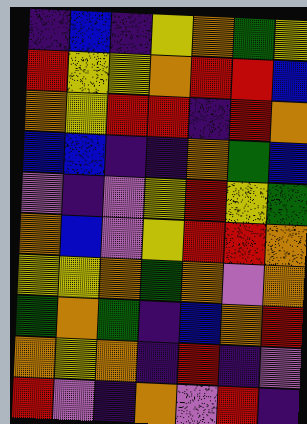[["indigo", "blue", "indigo", "yellow", "orange", "green", "yellow"], ["red", "yellow", "yellow", "orange", "red", "red", "blue"], ["orange", "yellow", "red", "red", "indigo", "red", "orange"], ["blue", "blue", "indigo", "indigo", "orange", "green", "blue"], ["violet", "indigo", "violet", "yellow", "red", "yellow", "green"], ["orange", "blue", "violet", "yellow", "red", "red", "orange"], ["yellow", "yellow", "orange", "green", "orange", "violet", "orange"], ["green", "orange", "green", "indigo", "blue", "orange", "red"], ["orange", "yellow", "orange", "indigo", "red", "indigo", "violet"], ["red", "violet", "indigo", "orange", "violet", "red", "indigo"]]